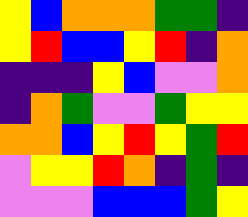[["yellow", "blue", "orange", "orange", "orange", "green", "green", "indigo"], ["yellow", "red", "blue", "blue", "yellow", "red", "indigo", "orange"], ["indigo", "indigo", "indigo", "yellow", "blue", "violet", "violet", "orange"], ["indigo", "orange", "green", "violet", "violet", "green", "yellow", "yellow"], ["orange", "orange", "blue", "yellow", "red", "yellow", "green", "red"], ["violet", "yellow", "yellow", "red", "orange", "indigo", "green", "indigo"], ["violet", "violet", "violet", "blue", "blue", "blue", "green", "yellow"]]